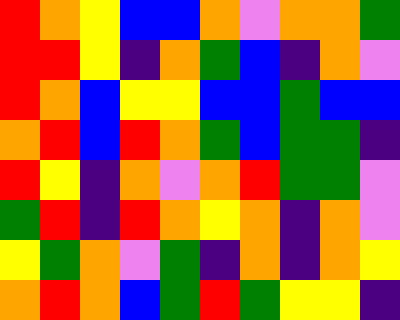[["red", "orange", "yellow", "blue", "blue", "orange", "violet", "orange", "orange", "green"], ["red", "red", "yellow", "indigo", "orange", "green", "blue", "indigo", "orange", "violet"], ["red", "orange", "blue", "yellow", "yellow", "blue", "blue", "green", "blue", "blue"], ["orange", "red", "blue", "red", "orange", "green", "blue", "green", "green", "indigo"], ["red", "yellow", "indigo", "orange", "violet", "orange", "red", "green", "green", "violet"], ["green", "red", "indigo", "red", "orange", "yellow", "orange", "indigo", "orange", "violet"], ["yellow", "green", "orange", "violet", "green", "indigo", "orange", "indigo", "orange", "yellow"], ["orange", "red", "orange", "blue", "green", "red", "green", "yellow", "yellow", "indigo"]]